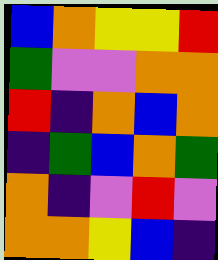[["blue", "orange", "yellow", "yellow", "red"], ["green", "violet", "violet", "orange", "orange"], ["red", "indigo", "orange", "blue", "orange"], ["indigo", "green", "blue", "orange", "green"], ["orange", "indigo", "violet", "red", "violet"], ["orange", "orange", "yellow", "blue", "indigo"]]